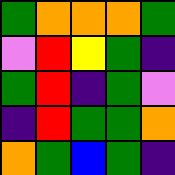[["green", "orange", "orange", "orange", "green"], ["violet", "red", "yellow", "green", "indigo"], ["green", "red", "indigo", "green", "violet"], ["indigo", "red", "green", "green", "orange"], ["orange", "green", "blue", "green", "indigo"]]